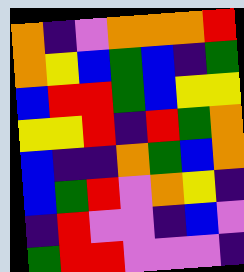[["orange", "indigo", "violet", "orange", "orange", "orange", "red"], ["orange", "yellow", "blue", "green", "blue", "indigo", "green"], ["blue", "red", "red", "green", "blue", "yellow", "yellow"], ["yellow", "yellow", "red", "indigo", "red", "green", "orange"], ["blue", "indigo", "indigo", "orange", "green", "blue", "orange"], ["blue", "green", "red", "violet", "orange", "yellow", "indigo"], ["indigo", "red", "violet", "violet", "indigo", "blue", "violet"], ["green", "red", "red", "violet", "violet", "violet", "indigo"]]